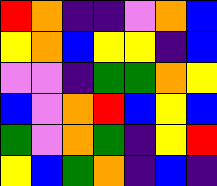[["red", "orange", "indigo", "indigo", "violet", "orange", "blue"], ["yellow", "orange", "blue", "yellow", "yellow", "indigo", "blue"], ["violet", "violet", "indigo", "green", "green", "orange", "yellow"], ["blue", "violet", "orange", "red", "blue", "yellow", "blue"], ["green", "violet", "orange", "green", "indigo", "yellow", "red"], ["yellow", "blue", "green", "orange", "indigo", "blue", "indigo"]]